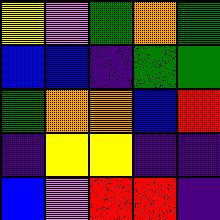[["yellow", "violet", "green", "orange", "green"], ["blue", "blue", "indigo", "green", "green"], ["green", "orange", "orange", "blue", "red"], ["indigo", "yellow", "yellow", "indigo", "indigo"], ["blue", "violet", "red", "red", "indigo"]]